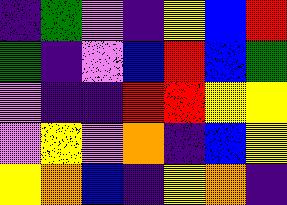[["indigo", "green", "violet", "indigo", "yellow", "blue", "red"], ["green", "indigo", "violet", "blue", "red", "blue", "green"], ["violet", "indigo", "indigo", "red", "red", "yellow", "yellow"], ["violet", "yellow", "violet", "orange", "indigo", "blue", "yellow"], ["yellow", "orange", "blue", "indigo", "yellow", "orange", "indigo"]]